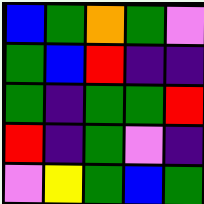[["blue", "green", "orange", "green", "violet"], ["green", "blue", "red", "indigo", "indigo"], ["green", "indigo", "green", "green", "red"], ["red", "indigo", "green", "violet", "indigo"], ["violet", "yellow", "green", "blue", "green"]]